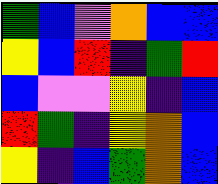[["green", "blue", "violet", "orange", "blue", "blue"], ["yellow", "blue", "red", "indigo", "green", "red"], ["blue", "violet", "violet", "yellow", "indigo", "blue"], ["red", "green", "indigo", "yellow", "orange", "blue"], ["yellow", "indigo", "blue", "green", "orange", "blue"]]